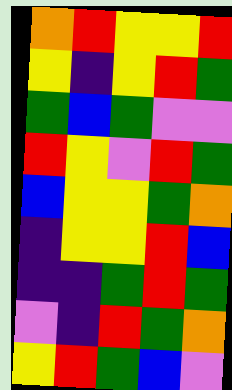[["orange", "red", "yellow", "yellow", "red"], ["yellow", "indigo", "yellow", "red", "green"], ["green", "blue", "green", "violet", "violet"], ["red", "yellow", "violet", "red", "green"], ["blue", "yellow", "yellow", "green", "orange"], ["indigo", "yellow", "yellow", "red", "blue"], ["indigo", "indigo", "green", "red", "green"], ["violet", "indigo", "red", "green", "orange"], ["yellow", "red", "green", "blue", "violet"]]